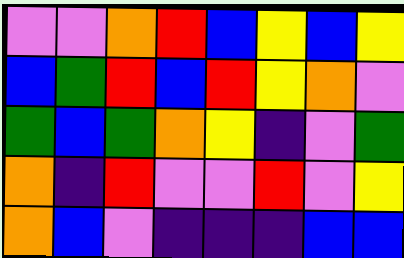[["violet", "violet", "orange", "red", "blue", "yellow", "blue", "yellow"], ["blue", "green", "red", "blue", "red", "yellow", "orange", "violet"], ["green", "blue", "green", "orange", "yellow", "indigo", "violet", "green"], ["orange", "indigo", "red", "violet", "violet", "red", "violet", "yellow"], ["orange", "blue", "violet", "indigo", "indigo", "indigo", "blue", "blue"]]